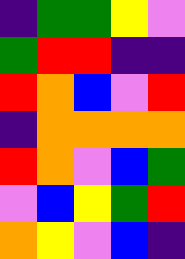[["indigo", "green", "green", "yellow", "violet"], ["green", "red", "red", "indigo", "indigo"], ["red", "orange", "blue", "violet", "red"], ["indigo", "orange", "orange", "orange", "orange"], ["red", "orange", "violet", "blue", "green"], ["violet", "blue", "yellow", "green", "red"], ["orange", "yellow", "violet", "blue", "indigo"]]